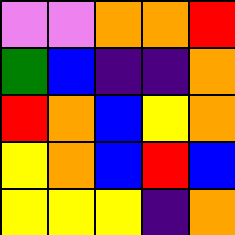[["violet", "violet", "orange", "orange", "red"], ["green", "blue", "indigo", "indigo", "orange"], ["red", "orange", "blue", "yellow", "orange"], ["yellow", "orange", "blue", "red", "blue"], ["yellow", "yellow", "yellow", "indigo", "orange"]]